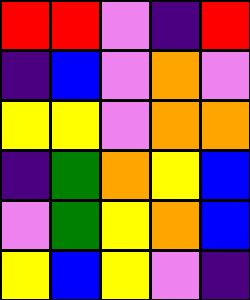[["red", "red", "violet", "indigo", "red"], ["indigo", "blue", "violet", "orange", "violet"], ["yellow", "yellow", "violet", "orange", "orange"], ["indigo", "green", "orange", "yellow", "blue"], ["violet", "green", "yellow", "orange", "blue"], ["yellow", "blue", "yellow", "violet", "indigo"]]